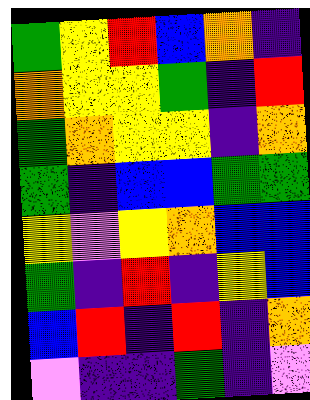[["green", "yellow", "red", "blue", "orange", "indigo"], ["orange", "yellow", "yellow", "green", "indigo", "red"], ["green", "orange", "yellow", "yellow", "indigo", "orange"], ["green", "indigo", "blue", "blue", "green", "green"], ["yellow", "violet", "yellow", "orange", "blue", "blue"], ["green", "indigo", "red", "indigo", "yellow", "blue"], ["blue", "red", "indigo", "red", "indigo", "orange"], ["violet", "indigo", "indigo", "green", "indigo", "violet"]]